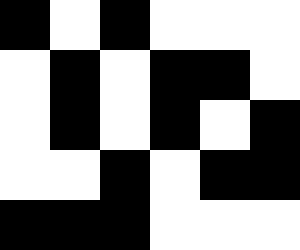[["black", "white", "black", "white", "white", "white"], ["white", "black", "white", "black", "black", "white"], ["white", "black", "white", "black", "white", "black"], ["white", "white", "black", "white", "black", "black"], ["black", "black", "black", "white", "white", "white"]]